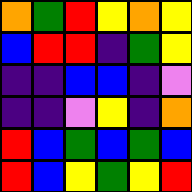[["orange", "green", "red", "yellow", "orange", "yellow"], ["blue", "red", "red", "indigo", "green", "yellow"], ["indigo", "indigo", "blue", "blue", "indigo", "violet"], ["indigo", "indigo", "violet", "yellow", "indigo", "orange"], ["red", "blue", "green", "blue", "green", "blue"], ["red", "blue", "yellow", "green", "yellow", "red"]]